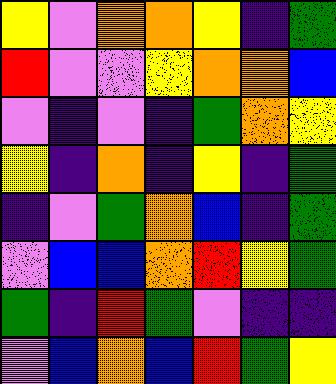[["yellow", "violet", "orange", "orange", "yellow", "indigo", "green"], ["red", "violet", "violet", "yellow", "orange", "orange", "blue"], ["violet", "indigo", "violet", "indigo", "green", "orange", "yellow"], ["yellow", "indigo", "orange", "indigo", "yellow", "indigo", "green"], ["indigo", "violet", "green", "orange", "blue", "indigo", "green"], ["violet", "blue", "blue", "orange", "red", "yellow", "green"], ["green", "indigo", "red", "green", "violet", "indigo", "indigo"], ["violet", "blue", "orange", "blue", "red", "green", "yellow"]]